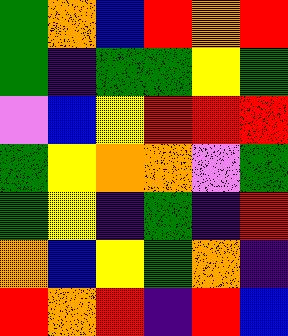[["green", "orange", "blue", "red", "orange", "red"], ["green", "indigo", "green", "green", "yellow", "green"], ["violet", "blue", "yellow", "red", "red", "red"], ["green", "yellow", "orange", "orange", "violet", "green"], ["green", "yellow", "indigo", "green", "indigo", "red"], ["orange", "blue", "yellow", "green", "orange", "indigo"], ["red", "orange", "red", "indigo", "red", "blue"]]